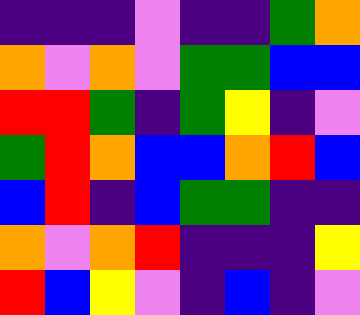[["indigo", "indigo", "indigo", "violet", "indigo", "indigo", "green", "orange"], ["orange", "violet", "orange", "violet", "green", "green", "blue", "blue"], ["red", "red", "green", "indigo", "green", "yellow", "indigo", "violet"], ["green", "red", "orange", "blue", "blue", "orange", "red", "blue"], ["blue", "red", "indigo", "blue", "green", "green", "indigo", "indigo"], ["orange", "violet", "orange", "red", "indigo", "indigo", "indigo", "yellow"], ["red", "blue", "yellow", "violet", "indigo", "blue", "indigo", "violet"]]